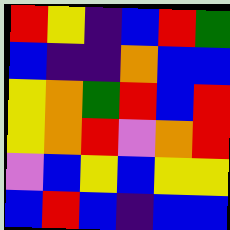[["red", "yellow", "indigo", "blue", "red", "green"], ["blue", "indigo", "indigo", "orange", "blue", "blue"], ["yellow", "orange", "green", "red", "blue", "red"], ["yellow", "orange", "red", "violet", "orange", "red"], ["violet", "blue", "yellow", "blue", "yellow", "yellow"], ["blue", "red", "blue", "indigo", "blue", "blue"]]